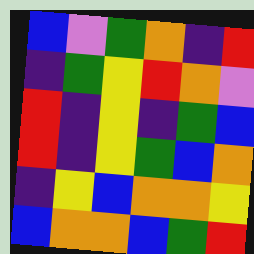[["blue", "violet", "green", "orange", "indigo", "red"], ["indigo", "green", "yellow", "red", "orange", "violet"], ["red", "indigo", "yellow", "indigo", "green", "blue"], ["red", "indigo", "yellow", "green", "blue", "orange"], ["indigo", "yellow", "blue", "orange", "orange", "yellow"], ["blue", "orange", "orange", "blue", "green", "red"]]